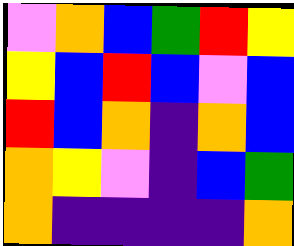[["violet", "orange", "blue", "green", "red", "yellow"], ["yellow", "blue", "red", "blue", "violet", "blue"], ["red", "blue", "orange", "indigo", "orange", "blue"], ["orange", "yellow", "violet", "indigo", "blue", "green"], ["orange", "indigo", "indigo", "indigo", "indigo", "orange"]]